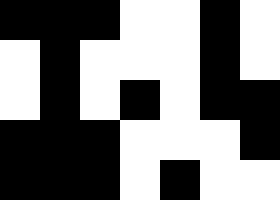[["black", "black", "black", "white", "white", "black", "white"], ["white", "black", "white", "white", "white", "black", "white"], ["white", "black", "white", "black", "white", "black", "black"], ["black", "black", "black", "white", "white", "white", "black"], ["black", "black", "black", "white", "black", "white", "white"]]